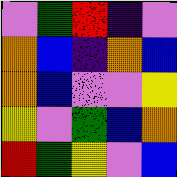[["violet", "green", "red", "indigo", "violet"], ["orange", "blue", "indigo", "orange", "blue"], ["orange", "blue", "violet", "violet", "yellow"], ["yellow", "violet", "green", "blue", "orange"], ["red", "green", "yellow", "violet", "blue"]]